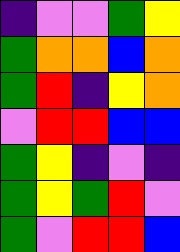[["indigo", "violet", "violet", "green", "yellow"], ["green", "orange", "orange", "blue", "orange"], ["green", "red", "indigo", "yellow", "orange"], ["violet", "red", "red", "blue", "blue"], ["green", "yellow", "indigo", "violet", "indigo"], ["green", "yellow", "green", "red", "violet"], ["green", "violet", "red", "red", "blue"]]